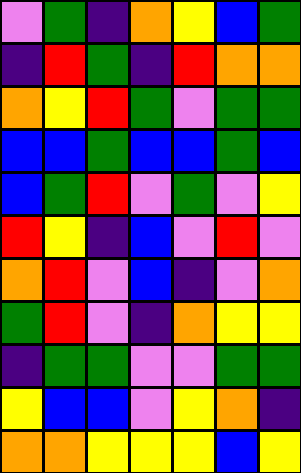[["violet", "green", "indigo", "orange", "yellow", "blue", "green"], ["indigo", "red", "green", "indigo", "red", "orange", "orange"], ["orange", "yellow", "red", "green", "violet", "green", "green"], ["blue", "blue", "green", "blue", "blue", "green", "blue"], ["blue", "green", "red", "violet", "green", "violet", "yellow"], ["red", "yellow", "indigo", "blue", "violet", "red", "violet"], ["orange", "red", "violet", "blue", "indigo", "violet", "orange"], ["green", "red", "violet", "indigo", "orange", "yellow", "yellow"], ["indigo", "green", "green", "violet", "violet", "green", "green"], ["yellow", "blue", "blue", "violet", "yellow", "orange", "indigo"], ["orange", "orange", "yellow", "yellow", "yellow", "blue", "yellow"]]